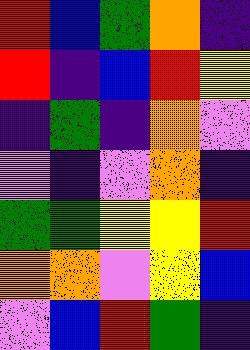[["red", "blue", "green", "orange", "indigo"], ["red", "indigo", "blue", "red", "yellow"], ["indigo", "green", "indigo", "orange", "violet"], ["violet", "indigo", "violet", "orange", "indigo"], ["green", "green", "yellow", "yellow", "red"], ["orange", "orange", "violet", "yellow", "blue"], ["violet", "blue", "red", "green", "indigo"]]